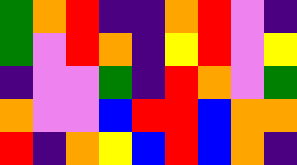[["green", "orange", "red", "indigo", "indigo", "orange", "red", "violet", "indigo"], ["green", "violet", "red", "orange", "indigo", "yellow", "red", "violet", "yellow"], ["indigo", "violet", "violet", "green", "indigo", "red", "orange", "violet", "green"], ["orange", "violet", "violet", "blue", "red", "red", "blue", "orange", "orange"], ["red", "indigo", "orange", "yellow", "blue", "red", "blue", "orange", "indigo"]]